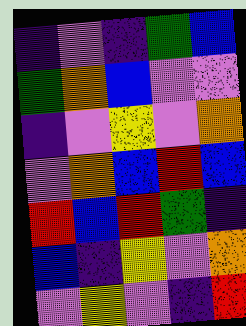[["indigo", "violet", "indigo", "green", "blue"], ["green", "orange", "blue", "violet", "violet"], ["indigo", "violet", "yellow", "violet", "orange"], ["violet", "orange", "blue", "red", "blue"], ["red", "blue", "red", "green", "indigo"], ["blue", "indigo", "yellow", "violet", "orange"], ["violet", "yellow", "violet", "indigo", "red"]]